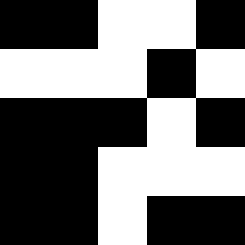[["black", "black", "white", "white", "black"], ["white", "white", "white", "black", "white"], ["black", "black", "black", "white", "black"], ["black", "black", "white", "white", "white"], ["black", "black", "white", "black", "black"]]